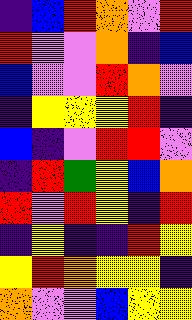[["indigo", "blue", "red", "orange", "violet", "red"], ["red", "violet", "violet", "orange", "indigo", "blue"], ["blue", "violet", "violet", "red", "orange", "violet"], ["indigo", "yellow", "yellow", "yellow", "red", "indigo"], ["blue", "indigo", "violet", "red", "red", "violet"], ["indigo", "red", "green", "yellow", "blue", "orange"], ["red", "violet", "red", "yellow", "indigo", "red"], ["indigo", "yellow", "indigo", "indigo", "red", "yellow"], ["yellow", "red", "orange", "yellow", "yellow", "indigo"], ["orange", "violet", "violet", "blue", "yellow", "yellow"]]